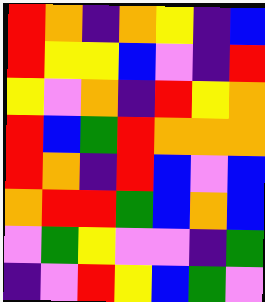[["red", "orange", "indigo", "orange", "yellow", "indigo", "blue"], ["red", "yellow", "yellow", "blue", "violet", "indigo", "red"], ["yellow", "violet", "orange", "indigo", "red", "yellow", "orange"], ["red", "blue", "green", "red", "orange", "orange", "orange"], ["red", "orange", "indigo", "red", "blue", "violet", "blue"], ["orange", "red", "red", "green", "blue", "orange", "blue"], ["violet", "green", "yellow", "violet", "violet", "indigo", "green"], ["indigo", "violet", "red", "yellow", "blue", "green", "violet"]]